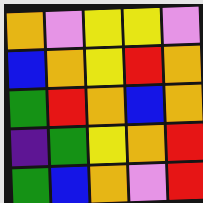[["orange", "violet", "yellow", "yellow", "violet"], ["blue", "orange", "yellow", "red", "orange"], ["green", "red", "orange", "blue", "orange"], ["indigo", "green", "yellow", "orange", "red"], ["green", "blue", "orange", "violet", "red"]]